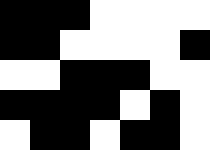[["black", "black", "black", "white", "white", "white", "white"], ["black", "black", "white", "white", "white", "white", "black"], ["white", "white", "black", "black", "black", "white", "white"], ["black", "black", "black", "black", "white", "black", "white"], ["white", "black", "black", "white", "black", "black", "white"]]